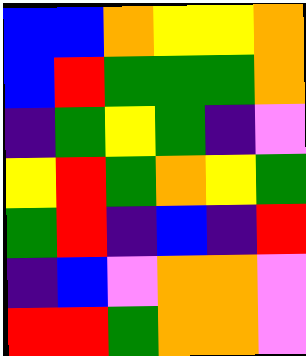[["blue", "blue", "orange", "yellow", "yellow", "orange"], ["blue", "red", "green", "green", "green", "orange"], ["indigo", "green", "yellow", "green", "indigo", "violet"], ["yellow", "red", "green", "orange", "yellow", "green"], ["green", "red", "indigo", "blue", "indigo", "red"], ["indigo", "blue", "violet", "orange", "orange", "violet"], ["red", "red", "green", "orange", "orange", "violet"]]